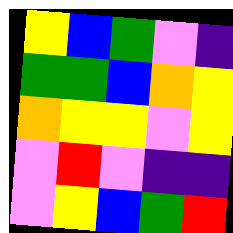[["yellow", "blue", "green", "violet", "indigo"], ["green", "green", "blue", "orange", "yellow"], ["orange", "yellow", "yellow", "violet", "yellow"], ["violet", "red", "violet", "indigo", "indigo"], ["violet", "yellow", "blue", "green", "red"]]